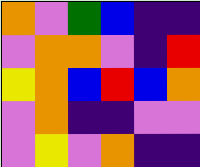[["orange", "violet", "green", "blue", "indigo", "indigo"], ["violet", "orange", "orange", "violet", "indigo", "red"], ["yellow", "orange", "blue", "red", "blue", "orange"], ["violet", "orange", "indigo", "indigo", "violet", "violet"], ["violet", "yellow", "violet", "orange", "indigo", "indigo"]]